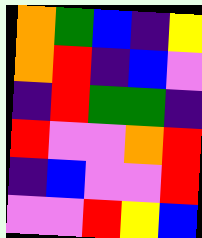[["orange", "green", "blue", "indigo", "yellow"], ["orange", "red", "indigo", "blue", "violet"], ["indigo", "red", "green", "green", "indigo"], ["red", "violet", "violet", "orange", "red"], ["indigo", "blue", "violet", "violet", "red"], ["violet", "violet", "red", "yellow", "blue"]]